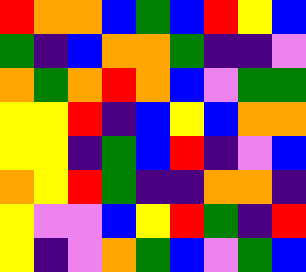[["red", "orange", "orange", "blue", "green", "blue", "red", "yellow", "blue"], ["green", "indigo", "blue", "orange", "orange", "green", "indigo", "indigo", "violet"], ["orange", "green", "orange", "red", "orange", "blue", "violet", "green", "green"], ["yellow", "yellow", "red", "indigo", "blue", "yellow", "blue", "orange", "orange"], ["yellow", "yellow", "indigo", "green", "blue", "red", "indigo", "violet", "blue"], ["orange", "yellow", "red", "green", "indigo", "indigo", "orange", "orange", "indigo"], ["yellow", "violet", "violet", "blue", "yellow", "red", "green", "indigo", "red"], ["yellow", "indigo", "violet", "orange", "green", "blue", "violet", "green", "blue"]]